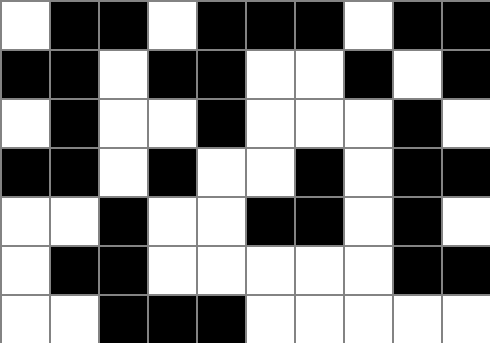[["white", "black", "black", "white", "black", "black", "black", "white", "black", "black"], ["black", "black", "white", "black", "black", "white", "white", "black", "white", "black"], ["white", "black", "white", "white", "black", "white", "white", "white", "black", "white"], ["black", "black", "white", "black", "white", "white", "black", "white", "black", "black"], ["white", "white", "black", "white", "white", "black", "black", "white", "black", "white"], ["white", "black", "black", "white", "white", "white", "white", "white", "black", "black"], ["white", "white", "black", "black", "black", "white", "white", "white", "white", "white"]]